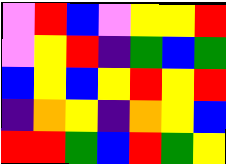[["violet", "red", "blue", "violet", "yellow", "yellow", "red"], ["violet", "yellow", "red", "indigo", "green", "blue", "green"], ["blue", "yellow", "blue", "yellow", "red", "yellow", "red"], ["indigo", "orange", "yellow", "indigo", "orange", "yellow", "blue"], ["red", "red", "green", "blue", "red", "green", "yellow"]]